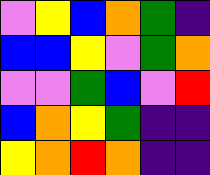[["violet", "yellow", "blue", "orange", "green", "indigo"], ["blue", "blue", "yellow", "violet", "green", "orange"], ["violet", "violet", "green", "blue", "violet", "red"], ["blue", "orange", "yellow", "green", "indigo", "indigo"], ["yellow", "orange", "red", "orange", "indigo", "indigo"]]